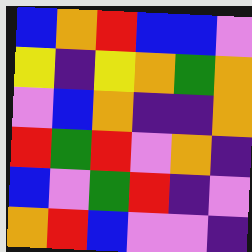[["blue", "orange", "red", "blue", "blue", "violet"], ["yellow", "indigo", "yellow", "orange", "green", "orange"], ["violet", "blue", "orange", "indigo", "indigo", "orange"], ["red", "green", "red", "violet", "orange", "indigo"], ["blue", "violet", "green", "red", "indigo", "violet"], ["orange", "red", "blue", "violet", "violet", "indigo"]]